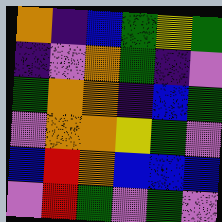[["orange", "indigo", "blue", "green", "yellow", "green"], ["indigo", "violet", "orange", "green", "indigo", "violet"], ["green", "orange", "orange", "indigo", "blue", "green"], ["violet", "orange", "orange", "yellow", "green", "violet"], ["blue", "red", "orange", "blue", "blue", "blue"], ["violet", "red", "green", "violet", "green", "violet"]]